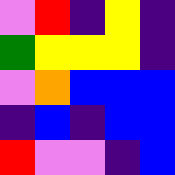[["violet", "red", "indigo", "yellow", "indigo"], ["green", "yellow", "yellow", "yellow", "indigo"], ["violet", "orange", "blue", "blue", "blue"], ["indigo", "blue", "indigo", "blue", "blue"], ["red", "violet", "violet", "indigo", "blue"]]